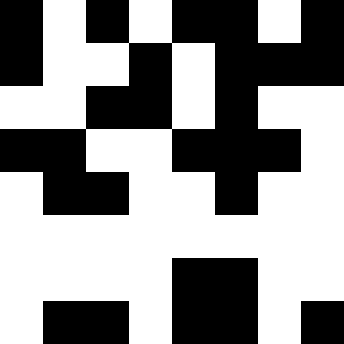[["black", "white", "black", "white", "black", "black", "white", "black"], ["black", "white", "white", "black", "white", "black", "black", "black"], ["white", "white", "black", "black", "white", "black", "white", "white"], ["black", "black", "white", "white", "black", "black", "black", "white"], ["white", "black", "black", "white", "white", "black", "white", "white"], ["white", "white", "white", "white", "white", "white", "white", "white"], ["white", "white", "white", "white", "black", "black", "white", "white"], ["white", "black", "black", "white", "black", "black", "white", "black"]]